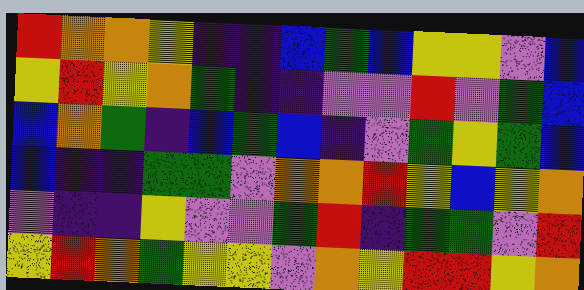[["red", "orange", "orange", "yellow", "indigo", "indigo", "blue", "green", "blue", "yellow", "yellow", "violet", "blue"], ["yellow", "red", "yellow", "orange", "green", "indigo", "indigo", "violet", "violet", "red", "violet", "green", "blue"], ["blue", "orange", "green", "indigo", "blue", "green", "blue", "indigo", "violet", "green", "yellow", "green", "blue"], ["blue", "indigo", "indigo", "green", "green", "violet", "orange", "orange", "red", "yellow", "blue", "yellow", "orange"], ["violet", "indigo", "indigo", "yellow", "violet", "violet", "green", "red", "indigo", "green", "green", "violet", "red"], ["yellow", "red", "orange", "green", "yellow", "yellow", "violet", "orange", "yellow", "red", "red", "yellow", "orange"]]